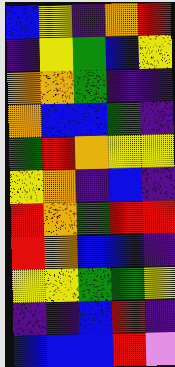[["blue", "yellow", "indigo", "orange", "red"], ["indigo", "yellow", "green", "blue", "yellow"], ["orange", "orange", "green", "indigo", "indigo"], ["orange", "blue", "blue", "green", "indigo"], ["green", "red", "orange", "yellow", "yellow"], ["yellow", "orange", "indigo", "blue", "indigo"], ["red", "orange", "green", "red", "red"], ["red", "orange", "blue", "blue", "indigo"], ["yellow", "yellow", "green", "green", "yellow"], ["indigo", "indigo", "blue", "red", "indigo"], ["blue", "blue", "blue", "red", "violet"]]